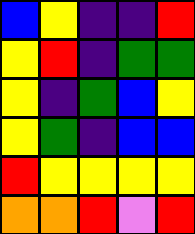[["blue", "yellow", "indigo", "indigo", "red"], ["yellow", "red", "indigo", "green", "green"], ["yellow", "indigo", "green", "blue", "yellow"], ["yellow", "green", "indigo", "blue", "blue"], ["red", "yellow", "yellow", "yellow", "yellow"], ["orange", "orange", "red", "violet", "red"]]